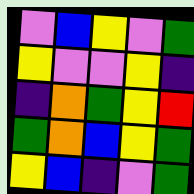[["violet", "blue", "yellow", "violet", "green"], ["yellow", "violet", "violet", "yellow", "indigo"], ["indigo", "orange", "green", "yellow", "red"], ["green", "orange", "blue", "yellow", "green"], ["yellow", "blue", "indigo", "violet", "green"]]